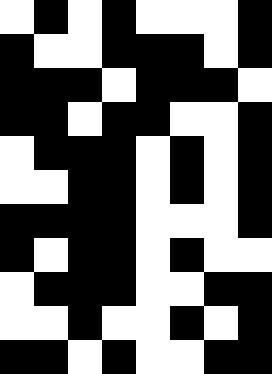[["white", "black", "white", "black", "white", "white", "white", "black"], ["black", "white", "white", "black", "black", "black", "white", "black"], ["black", "black", "black", "white", "black", "black", "black", "white"], ["black", "black", "white", "black", "black", "white", "white", "black"], ["white", "black", "black", "black", "white", "black", "white", "black"], ["white", "white", "black", "black", "white", "black", "white", "black"], ["black", "black", "black", "black", "white", "white", "white", "black"], ["black", "white", "black", "black", "white", "black", "white", "white"], ["white", "black", "black", "black", "white", "white", "black", "black"], ["white", "white", "black", "white", "white", "black", "white", "black"], ["black", "black", "white", "black", "white", "white", "black", "black"]]